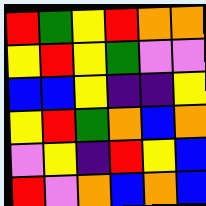[["red", "green", "yellow", "red", "orange", "orange"], ["yellow", "red", "yellow", "green", "violet", "violet"], ["blue", "blue", "yellow", "indigo", "indigo", "yellow"], ["yellow", "red", "green", "orange", "blue", "orange"], ["violet", "yellow", "indigo", "red", "yellow", "blue"], ["red", "violet", "orange", "blue", "orange", "blue"]]